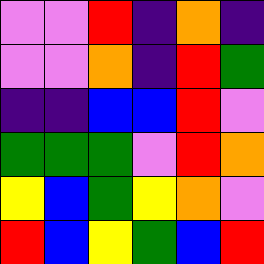[["violet", "violet", "red", "indigo", "orange", "indigo"], ["violet", "violet", "orange", "indigo", "red", "green"], ["indigo", "indigo", "blue", "blue", "red", "violet"], ["green", "green", "green", "violet", "red", "orange"], ["yellow", "blue", "green", "yellow", "orange", "violet"], ["red", "blue", "yellow", "green", "blue", "red"]]